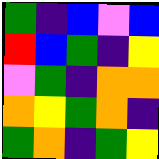[["green", "indigo", "blue", "violet", "blue"], ["red", "blue", "green", "indigo", "yellow"], ["violet", "green", "indigo", "orange", "orange"], ["orange", "yellow", "green", "orange", "indigo"], ["green", "orange", "indigo", "green", "yellow"]]